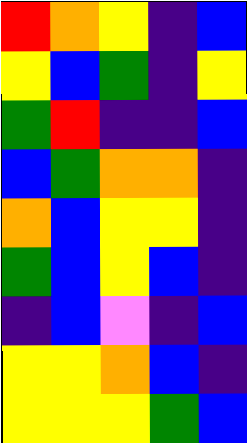[["red", "orange", "yellow", "indigo", "blue"], ["yellow", "blue", "green", "indigo", "yellow"], ["green", "red", "indigo", "indigo", "blue"], ["blue", "green", "orange", "orange", "indigo"], ["orange", "blue", "yellow", "yellow", "indigo"], ["green", "blue", "yellow", "blue", "indigo"], ["indigo", "blue", "violet", "indigo", "blue"], ["yellow", "yellow", "orange", "blue", "indigo"], ["yellow", "yellow", "yellow", "green", "blue"]]